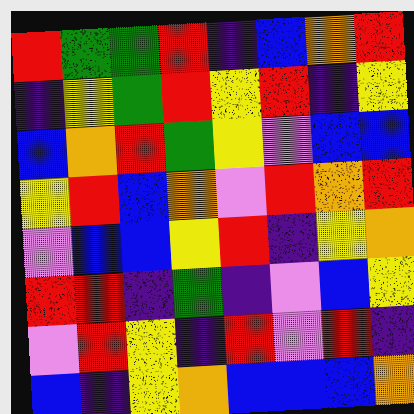[["red", "green", "green", "red", "indigo", "blue", "orange", "red"], ["indigo", "yellow", "green", "red", "yellow", "red", "indigo", "yellow"], ["blue", "orange", "red", "green", "yellow", "violet", "blue", "blue"], ["yellow", "red", "blue", "orange", "violet", "red", "orange", "red"], ["violet", "blue", "blue", "yellow", "red", "indigo", "yellow", "orange"], ["red", "red", "indigo", "green", "indigo", "violet", "blue", "yellow"], ["violet", "red", "yellow", "indigo", "red", "violet", "red", "indigo"], ["blue", "indigo", "yellow", "orange", "blue", "blue", "blue", "orange"]]